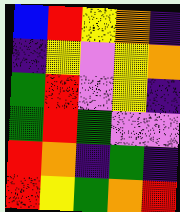[["blue", "red", "yellow", "orange", "indigo"], ["indigo", "yellow", "violet", "yellow", "orange"], ["green", "red", "violet", "yellow", "indigo"], ["green", "red", "green", "violet", "violet"], ["red", "orange", "indigo", "green", "indigo"], ["red", "yellow", "green", "orange", "red"]]